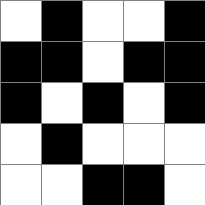[["white", "black", "white", "white", "black"], ["black", "black", "white", "black", "black"], ["black", "white", "black", "white", "black"], ["white", "black", "white", "white", "white"], ["white", "white", "black", "black", "white"]]